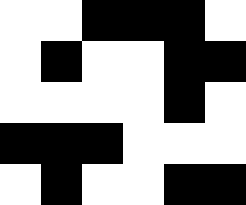[["white", "white", "black", "black", "black", "white"], ["white", "black", "white", "white", "black", "black"], ["white", "white", "white", "white", "black", "white"], ["black", "black", "black", "white", "white", "white"], ["white", "black", "white", "white", "black", "black"]]